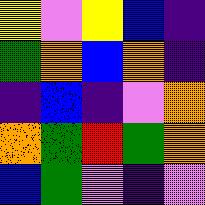[["yellow", "violet", "yellow", "blue", "indigo"], ["green", "orange", "blue", "orange", "indigo"], ["indigo", "blue", "indigo", "violet", "orange"], ["orange", "green", "red", "green", "orange"], ["blue", "green", "violet", "indigo", "violet"]]